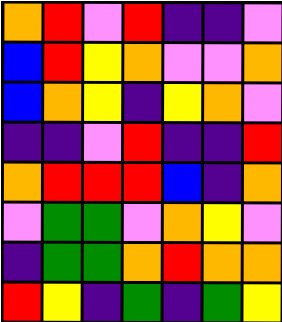[["orange", "red", "violet", "red", "indigo", "indigo", "violet"], ["blue", "red", "yellow", "orange", "violet", "violet", "orange"], ["blue", "orange", "yellow", "indigo", "yellow", "orange", "violet"], ["indigo", "indigo", "violet", "red", "indigo", "indigo", "red"], ["orange", "red", "red", "red", "blue", "indigo", "orange"], ["violet", "green", "green", "violet", "orange", "yellow", "violet"], ["indigo", "green", "green", "orange", "red", "orange", "orange"], ["red", "yellow", "indigo", "green", "indigo", "green", "yellow"]]